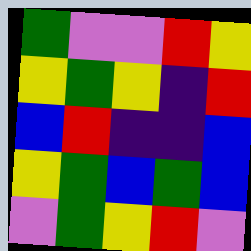[["green", "violet", "violet", "red", "yellow"], ["yellow", "green", "yellow", "indigo", "red"], ["blue", "red", "indigo", "indigo", "blue"], ["yellow", "green", "blue", "green", "blue"], ["violet", "green", "yellow", "red", "violet"]]